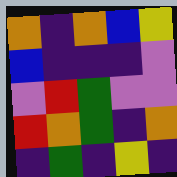[["orange", "indigo", "orange", "blue", "yellow"], ["blue", "indigo", "indigo", "indigo", "violet"], ["violet", "red", "green", "violet", "violet"], ["red", "orange", "green", "indigo", "orange"], ["indigo", "green", "indigo", "yellow", "indigo"]]